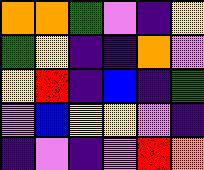[["orange", "orange", "green", "violet", "indigo", "yellow"], ["green", "yellow", "indigo", "indigo", "orange", "violet"], ["yellow", "red", "indigo", "blue", "indigo", "green"], ["violet", "blue", "yellow", "yellow", "violet", "indigo"], ["indigo", "violet", "indigo", "violet", "red", "orange"]]